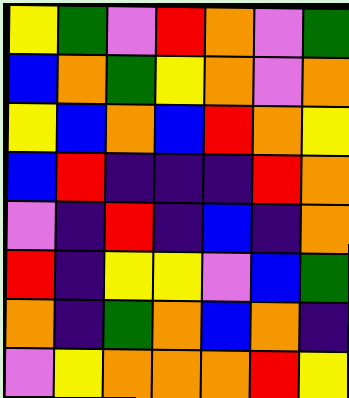[["yellow", "green", "violet", "red", "orange", "violet", "green"], ["blue", "orange", "green", "yellow", "orange", "violet", "orange"], ["yellow", "blue", "orange", "blue", "red", "orange", "yellow"], ["blue", "red", "indigo", "indigo", "indigo", "red", "orange"], ["violet", "indigo", "red", "indigo", "blue", "indigo", "orange"], ["red", "indigo", "yellow", "yellow", "violet", "blue", "green"], ["orange", "indigo", "green", "orange", "blue", "orange", "indigo"], ["violet", "yellow", "orange", "orange", "orange", "red", "yellow"]]